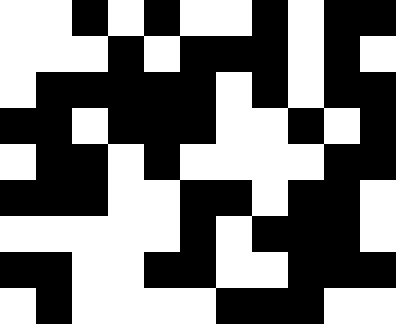[["white", "white", "black", "white", "black", "white", "white", "black", "white", "black", "black"], ["white", "white", "white", "black", "white", "black", "black", "black", "white", "black", "white"], ["white", "black", "black", "black", "black", "black", "white", "black", "white", "black", "black"], ["black", "black", "white", "black", "black", "black", "white", "white", "black", "white", "black"], ["white", "black", "black", "white", "black", "white", "white", "white", "white", "black", "black"], ["black", "black", "black", "white", "white", "black", "black", "white", "black", "black", "white"], ["white", "white", "white", "white", "white", "black", "white", "black", "black", "black", "white"], ["black", "black", "white", "white", "black", "black", "white", "white", "black", "black", "black"], ["white", "black", "white", "white", "white", "white", "black", "black", "black", "white", "white"]]